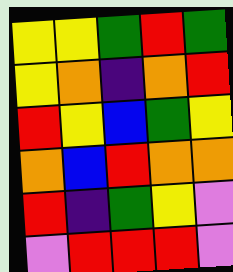[["yellow", "yellow", "green", "red", "green"], ["yellow", "orange", "indigo", "orange", "red"], ["red", "yellow", "blue", "green", "yellow"], ["orange", "blue", "red", "orange", "orange"], ["red", "indigo", "green", "yellow", "violet"], ["violet", "red", "red", "red", "violet"]]